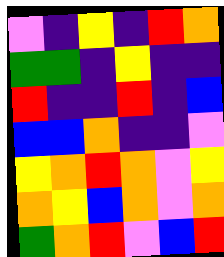[["violet", "indigo", "yellow", "indigo", "red", "orange"], ["green", "green", "indigo", "yellow", "indigo", "indigo"], ["red", "indigo", "indigo", "red", "indigo", "blue"], ["blue", "blue", "orange", "indigo", "indigo", "violet"], ["yellow", "orange", "red", "orange", "violet", "yellow"], ["orange", "yellow", "blue", "orange", "violet", "orange"], ["green", "orange", "red", "violet", "blue", "red"]]